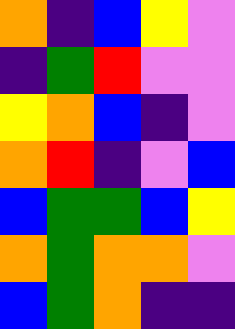[["orange", "indigo", "blue", "yellow", "violet"], ["indigo", "green", "red", "violet", "violet"], ["yellow", "orange", "blue", "indigo", "violet"], ["orange", "red", "indigo", "violet", "blue"], ["blue", "green", "green", "blue", "yellow"], ["orange", "green", "orange", "orange", "violet"], ["blue", "green", "orange", "indigo", "indigo"]]